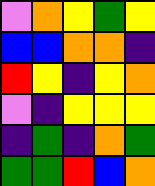[["violet", "orange", "yellow", "green", "yellow"], ["blue", "blue", "orange", "orange", "indigo"], ["red", "yellow", "indigo", "yellow", "orange"], ["violet", "indigo", "yellow", "yellow", "yellow"], ["indigo", "green", "indigo", "orange", "green"], ["green", "green", "red", "blue", "orange"]]